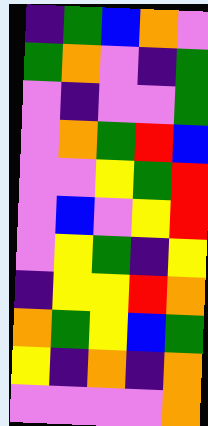[["indigo", "green", "blue", "orange", "violet"], ["green", "orange", "violet", "indigo", "green"], ["violet", "indigo", "violet", "violet", "green"], ["violet", "orange", "green", "red", "blue"], ["violet", "violet", "yellow", "green", "red"], ["violet", "blue", "violet", "yellow", "red"], ["violet", "yellow", "green", "indigo", "yellow"], ["indigo", "yellow", "yellow", "red", "orange"], ["orange", "green", "yellow", "blue", "green"], ["yellow", "indigo", "orange", "indigo", "orange"], ["violet", "violet", "violet", "violet", "orange"]]